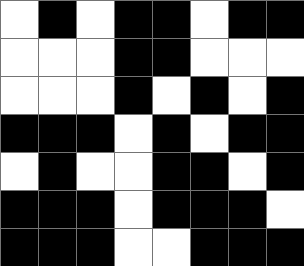[["white", "black", "white", "black", "black", "white", "black", "black"], ["white", "white", "white", "black", "black", "white", "white", "white"], ["white", "white", "white", "black", "white", "black", "white", "black"], ["black", "black", "black", "white", "black", "white", "black", "black"], ["white", "black", "white", "white", "black", "black", "white", "black"], ["black", "black", "black", "white", "black", "black", "black", "white"], ["black", "black", "black", "white", "white", "black", "black", "black"]]